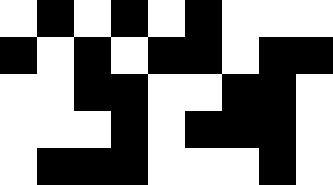[["white", "black", "white", "black", "white", "black", "white", "white", "white"], ["black", "white", "black", "white", "black", "black", "white", "black", "black"], ["white", "white", "black", "black", "white", "white", "black", "black", "white"], ["white", "white", "white", "black", "white", "black", "black", "black", "white"], ["white", "black", "black", "black", "white", "white", "white", "black", "white"]]